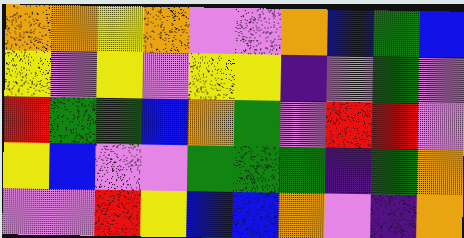[["orange", "orange", "yellow", "orange", "violet", "violet", "orange", "blue", "green", "blue"], ["yellow", "violet", "yellow", "violet", "yellow", "yellow", "indigo", "violet", "green", "violet"], ["red", "green", "green", "blue", "orange", "green", "violet", "red", "red", "violet"], ["yellow", "blue", "violet", "violet", "green", "green", "green", "indigo", "green", "orange"], ["violet", "violet", "red", "yellow", "blue", "blue", "orange", "violet", "indigo", "orange"]]